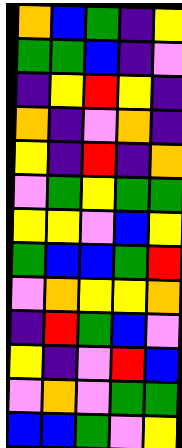[["orange", "blue", "green", "indigo", "yellow"], ["green", "green", "blue", "indigo", "violet"], ["indigo", "yellow", "red", "yellow", "indigo"], ["orange", "indigo", "violet", "orange", "indigo"], ["yellow", "indigo", "red", "indigo", "orange"], ["violet", "green", "yellow", "green", "green"], ["yellow", "yellow", "violet", "blue", "yellow"], ["green", "blue", "blue", "green", "red"], ["violet", "orange", "yellow", "yellow", "orange"], ["indigo", "red", "green", "blue", "violet"], ["yellow", "indigo", "violet", "red", "blue"], ["violet", "orange", "violet", "green", "green"], ["blue", "blue", "green", "violet", "yellow"]]